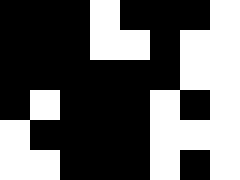[["black", "black", "black", "white", "black", "black", "black", "white"], ["black", "black", "black", "white", "white", "black", "white", "white"], ["black", "black", "black", "black", "black", "black", "white", "white"], ["black", "white", "black", "black", "black", "white", "black", "white"], ["white", "black", "black", "black", "black", "white", "white", "white"], ["white", "white", "black", "black", "black", "white", "black", "white"]]